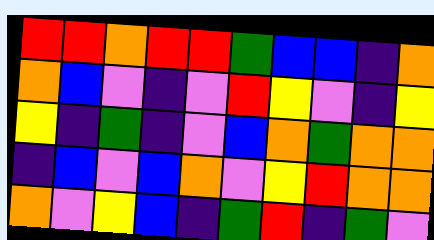[["red", "red", "orange", "red", "red", "green", "blue", "blue", "indigo", "orange"], ["orange", "blue", "violet", "indigo", "violet", "red", "yellow", "violet", "indigo", "yellow"], ["yellow", "indigo", "green", "indigo", "violet", "blue", "orange", "green", "orange", "orange"], ["indigo", "blue", "violet", "blue", "orange", "violet", "yellow", "red", "orange", "orange"], ["orange", "violet", "yellow", "blue", "indigo", "green", "red", "indigo", "green", "violet"]]